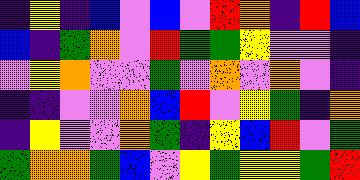[["indigo", "yellow", "indigo", "blue", "violet", "blue", "violet", "red", "orange", "indigo", "red", "blue"], ["blue", "indigo", "green", "orange", "violet", "red", "green", "green", "yellow", "violet", "violet", "indigo"], ["violet", "yellow", "orange", "violet", "violet", "green", "violet", "orange", "violet", "orange", "violet", "indigo"], ["indigo", "indigo", "violet", "violet", "orange", "blue", "red", "violet", "yellow", "green", "indigo", "orange"], ["indigo", "yellow", "violet", "violet", "orange", "green", "indigo", "yellow", "blue", "red", "violet", "green"], ["green", "orange", "orange", "green", "blue", "violet", "yellow", "green", "yellow", "yellow", "green", "red"]]